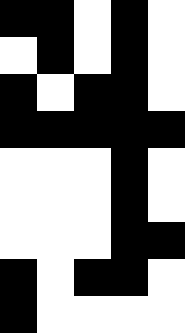[["black", "black", "white", "black", "white"], ["white", "black", "white", "black", "white"], ["black", "white", "black", "black", "white"], ["black", "black", "black", "black", "black"], ["white", "white", "white", "black", "white"], ["white", "white", "white", "black", "white"], ["white", "white", "white", "black", "black"], ["black", "white", "black", "black", "white"], ["black", "white", "white", "white", "white"]]